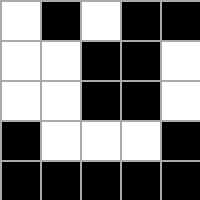[["white", "black", "white", "black", "black"], ["white", "white", "black", "black", "white"], ["white", "white", "black", "black", "white"], ["black", "white", "white", "white", "black"], ["black", "black", "black", "black", "black"]]